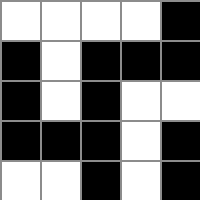[["white", "white", "white", "white", "black"], ["black", "white", "black", "black", "black"], ["black", "white", "black", "white", "white"], ["black", "black", "black", "white", "black"], ["white", "white", "black", "white", "black"]]